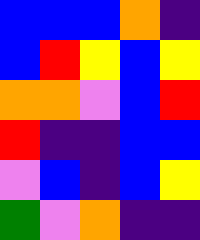[["blue", "blue", "blue", "orange", "indigo"], ["blue", "red", "yellow", "blue", "yellow"], ["orange", "orange", "violet", "blue", "red"], ["red", "indigo", "indigo", "blue", "blue"], ["violet", "blue", "indigo", "blue", "yellow"], ["green", "violet", "orange", "indigo", "indigo"]]